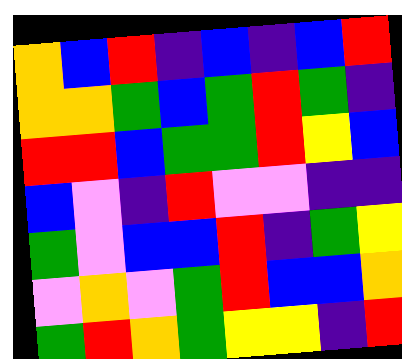[["orange", "blue", "red", "indigo", "blue", "indigo", "blue", "red"], ["orange", "orange", "green", "blue", "green", "red", "green", "indigo"], ["red", "red", "blue", "green", "green", "red", "yellow", "blue"], ["blue", "violet", "indigo", "red", "violet", "violet", "indigo", "indigo"], ["green", "violet", "blue", "blue", "red", "indigo", "green", "yellow"], ["violet", "orange", "violet", "green", "red", "blue", "blue", "orange"], ["green", "red", "orange", "green", "yellow", "yellow", "indigo", "red"]]